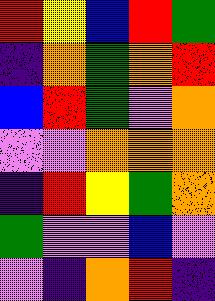[["red", "yellow", "blue", "red", "green"], ["indigo", "orange", "green", "orange", "red"], ["blue", "red", "green", "violet", "orange"], ["violet", "violet", "orange", "orange", "orange"], ["indigo", "red", "yellow", "green", "orange"], ["green", "violet", "violet", "blue", "violet"], ["violet", "indigo", "orange", "red", "indigo"]]